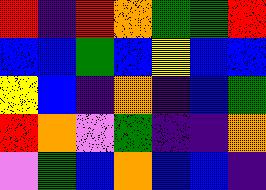[["red", "indigo", "red", "orange", "green", "green", "red"], ["blue", "blue", "green", "blue", "yellow", "blue", "blue"], ["yellow", "blue", "indigo", "orange", "indigo", "blue", "green"], ["red", "orange", "violet", "green", "indigo", "indigo", "orange"], ["violet", "green", "blue", "orange", "blue", "blue", "indigo"]]